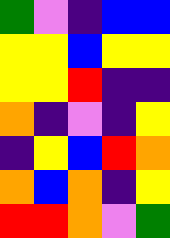[["green", "violet", "indigo", "blue", "blue"], ["yellow", "yellow", "blue", "yellow", "yellow"], ["yellow", "yellow", "red", "indigo", "indigo"], ["orange", "indigo", "violet", "indigo", "yellow"], ["indigo", "yellow", "blue", "red", "orange"], ["orange", "blue", "orange", "indigo", "yellow"], ["red", "red", "orange", "violet", "green"]]